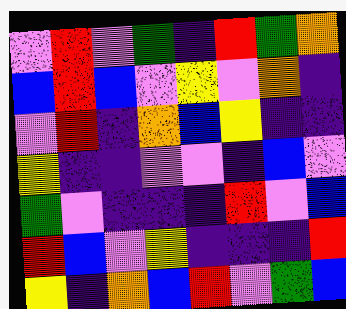[["violet", "red", "violet", "green", "indigo", "red", "green", "orange"], ["blue", "red", "blue", "violet", "yellow", "violet", "orange", "indigo"], ["violet", "red", "indigo", "orange", "blue", "yellow", "indigo", "indigo"], ["yellow", "indigo", "indigo", "violet", "violet", "indigo", "blue", "violet"], ["green", "violet", "indigo", "indigo", "indigo", "red", "violet", "blue"], ["red", "blue", "violet", "yellow", "indigo", "indigo", "indigo", "red"], ["yellow", "indigo", "orange", "blue", "red", "violet", "green", "blue"]]